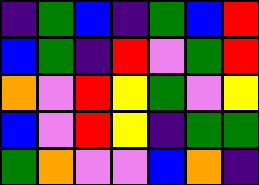[["indigo", "green", "blue", "indigo", "green", "blue", "red"], ["blue", "green", "indigo", "red", "violet", "green", "red"], ["orange", "violet", "red", "yellow", "green", "violet", "yellow"], ["blue", "violet", "red", "yellow", "indigo", "green", "green"], ["green", "orange", "violet", "violet", "blue", "orange", "indigo"]]